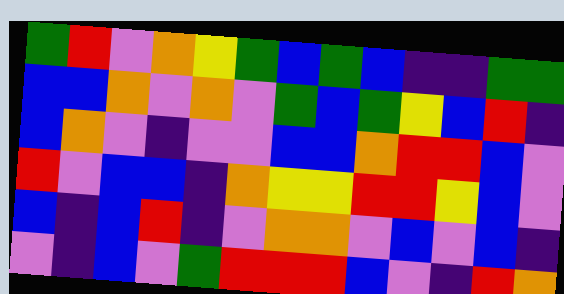[["green", "red", "violet", "orange", "yellow", "green", "blue", "green", "blue", "indigo", "indigo", "green", "green"], ["blue", "blue", "orange", "violet", "orange", "violet", "green", "blue", "green", "yellow", "blue", "red", "indigo"], ["blue", "orange", "violet", "indigo", "violet", "violet", "blue", "blue", "orange", "red", "red", "blue", "violet"], ["red", "violet", "blue", "blue", "indigo", "orange", "yellow", "yellow", "red", "red", "yellow", "blue", "violet"], ["blue", "indigo", "blue", "red", "indigo", "violet", "orange", "orange", "violet", "blue", "violet", "blue", "indigo"], ["violet", "indigo", "blue", "violet", "green", "red", "red", "red", "blue", "violet", "indigo", "red", "orange"]]